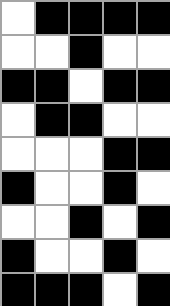[["white", "black", "black", "black", "black"], ["white", "white", "black", "white", "white"], ["black", "black", "white", "black", "black"], ["white", "black", "black", "white", "white"], ["white", "white", "white", "black", "black"], ["black", "white", "white", "black", "white"], ["white", "white", "black", "white", "black"], ["black", "white", "white", "black", "white"], ["black", "black", "black", "white", "black"]]